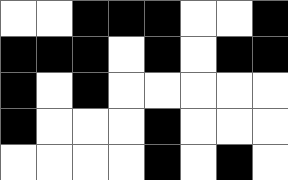[["white", "white", "black", "black", "black", "white", "white", "black"], ["black", "black", "black", "white", "black", "white", "black", "black"], ["black", "white", "black", "white", "white", "white", "white", "white"], ["black", "white", "white", "white", "black", "white", "white", "white"], ["white", "white", "white", "white", "black", "white", "black", "white"]]